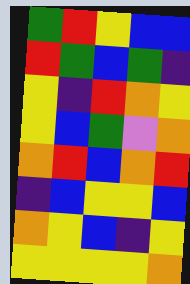[["green", "red", "yellow", "blue", "blue"], ["red", "green", "blue", "green", "indigo"], ["yellow", "indigo", "red", "orange", "yellow"], ["yellow", "blue", "green", "violet", "orange"], ["orange", "red", "blue", "orange", "red"], ["indigo", "blue", "yellow", "yellow", "blue"], ["orange", "yellow", "blue", "indigo", "yellow"], ["yellow", "yellow", "yellow", "yellow", "orange"]]